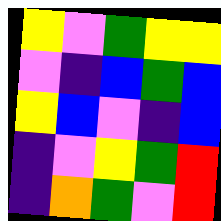[["yellow", "violet", "green", "yellow", "yellow"], ["violet", "indigo", "blue", "green", "blue"], ["yellow", "blue", "violet", "indigo", "blue"], ["indigo", "violet", "yellow", "green", "red"], ["indigo", "orange", "green", "violet", "red"]]